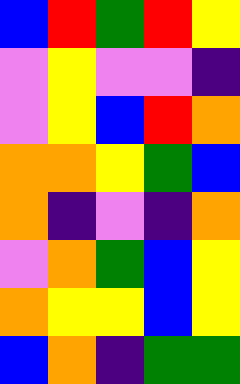[["blue", "red", "green", "red", "yellow"], ["violet", "yellow", "violet", "violet", "indigo"], ["violet", "yellow", "blue", "red", "orange"], ["orange", "orange", "yellow", "green", "blue"], ["orange", "indigo", "violet", "indigo", "orange"], ["violet", "orange", "green", "blue", "yellow"], ["orange", "yellow", "yellow", "blue", "yellow"], ["blue", "orange", "indigo", "green", "green"]]